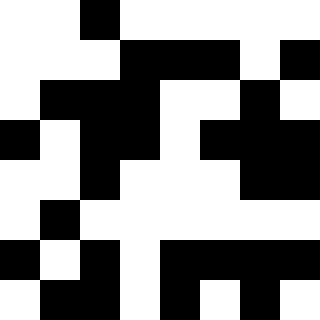[["white", "white", "black", "white", "white", "white", "white", "white"], ["white", "white", "white", "black", "black", "black", "white", "black"], ["white", "black", "black", "black", "white", "white", "black", "white"], ["black", "white", "black", "black", "white", "black", "black", "black"], ["white", "white", "black", "white", "white", "white", "black", "black"], ["white", "black", "white", "white", "white", "white", "white", "white"], ["black", "white", "black", "white", "black", "black", "black", "black"], ["white", "black", "black", "white", "black", "white", "black", "white"]]